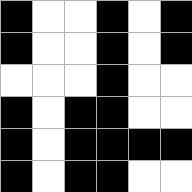[["black", "white", "white", "black", "white", "black"], ["black", "white", "white", "black", "white", "black"], ["white", "white", "white", "black", "white", "white"], ["black", "white", "black", "black", "white", "white"], ["black", "white", "black", "black", "black", "black"], ["black", "white", "black", "black", "white", "white"]]